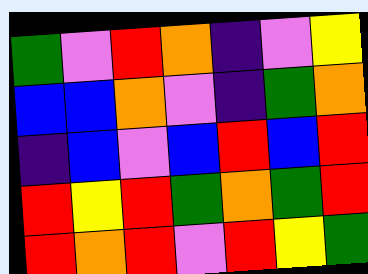[["green", "violet", "red", "orange", "indigo", "violet", "yellow"], ["blue", "blue", "orange", "violet", "indigo", "green", "orange"], ["indigo", "blue", "violet", "blue", "red", "blue", "red"], ["red", "yellow", "red", "green", "orange", "green", "red"], ["red", "orange", "red", "violet", "red", "yellow", "green"]]